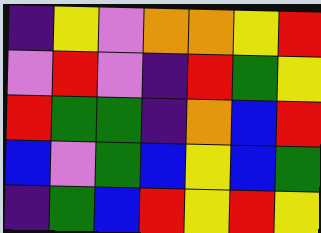[["indigo", "yellow", "violet", "orange", "orange", "yellow", "red"], ["violet", "red", "violet", "indigo", "red", "green", "yellow"], ["red", "green", "green", "indigo", "orange", "blue", "red"], ["blue", "violet", "green", "blue", "yellow", "blue", "green"], ["indigo", "green", "blue", "red", "yellow", "red", "yellow"]]